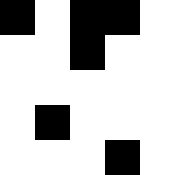[["black", "white", "black", "black", "white"], ["white", "white", "black", "white", "white"], ["white", "white", "white", "white", "white"], ["white", "black", "white", "white", "white"], ["white", "white", "white", "black", "white"]]